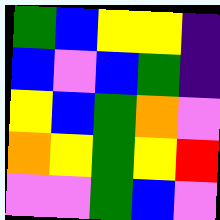[["green", "blue", "yellow", "yellow", "indigo"], ["blue", "violet", "blue", "green", "indigo"], ["yellow", "blue", "green", "orange", "violet"], ["orange", "yellow", "green", "yellow", "red"], ["violet", "violet", "green", "blue", "violet"]]